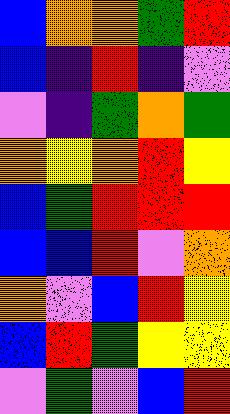[["blue", "orange", "orange", "green", "red"], ["blue", "indigo", "red", "indigo", "violet"], ["violet", "indigo", "green", "orange", "green"], ["orange", "yellow", "orange", "red", "yellow"], ["blue", "green", "red", "red", "red"], ["blue", "blue", "red", "violet", "orange"], ["orange", "violet", "blue", "red", "yellow"], ["blue", "red", "green", "yellow", "yellow"], ["violet", "green", "violet", "blue", "red"]]